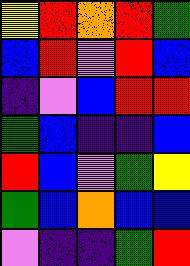[["yellow", "red", "orange", "red", "green"], ["blue", "red", "violet", "red", "blue"], ["indigo", "violet", "blue", "red", "red"], ["green", "blue", "indigo", "indigo", "blue"], ["red", "blue", "violet", "green", "yellow"], ["green", "blue", "orange", "blue", "blue"], ["violet", "indigo", "indigo", "green", "red"]]